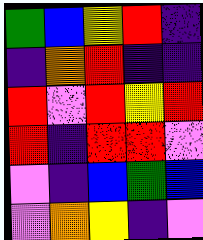[["green", "blue", "yellow", "red", "indigo"], ["indigo", "orange", "red", "indigo", "indigo"], ["red", "violet", "red", "yellow", "red"], ["red", "indigo", "red", "red", "violet"], ["violet", "indigo", "blue", "green", "blue"], ["violet", "orange", "yellow", "indigo", "violet"]]